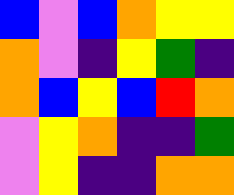[["blue", "violet", "blue", "orange", "yellow", "yellow"], ["orange", "violet", "indigo", "yellow", "green", "indigo"], ["orange", "blue", "yellow", "blue", "red", "orange"], ["violet", "yellow", "orange", "indigo", "indigo", "green"], ["violet", "yellow", "indigo", "indigo", "orange", "orange"]]